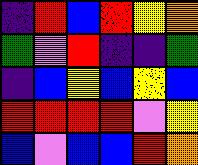[["indigo", "red", "blue", "red", "yellow", "orange"], ["green", "violet", "red", "indigo", "indigo", "green"], ["indigo", "blue", "yellow", "blue", "yellow", "blue"], ["red", "red", "red", "red", "violet", "yellow"], ["blue", "violet", "blue", "blue", "red", "orange"]]